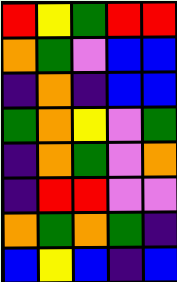[["red", "yellow", "green", "red", "red"], ["orange", "green", "violet", "blue", "blue"], ["indigo", "orange", "indigo", "blue", "blue"], ["green", "orange", "yellow", "violet", "green"], ["indigo", "orange", "green", "violet", "orange"], ["indigo", "red", "red", "violet", "violet"], ["orange", "green", "orange", "green", "indigo"], ["blue", "yellow", "blue", "indigo", "blue"]]